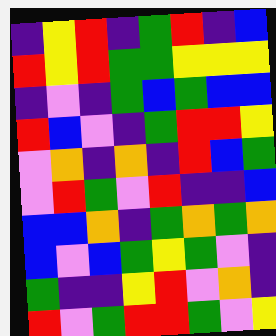[["indigo", "yellow", "red", "indigo", "green", "red", "indigo", "blue"], ["red", "yellow", "red", "green", "green", "yellow", "yellow", "yellow"], ["indigo", "violet", "indigo", "green", "blue", "green", "blue", "blue"], ["red", "blue", "violet", "indigo", "green", "red", "red", "yellow"], ["violet", "orange", "indigo", "orange", "indigo", "red", "blue", "green"], ["violet", "red", "green", "violet", "red", "indigo", "indigo", "blue"], ["blue", "blue", "orange", "indigo", "green", "orange", "green", "orange"], ["blue", "violet", "blue", "green", "yellow", "green", "violet", "indigo"], ["green", "indigo", "indigo", "yellow", "red", "violet", "orange", "indigo"], ["red", "violet", "green", "red", "red", "green", "violet", "yellow"]]